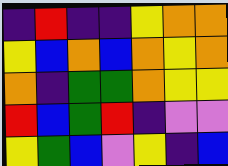[["indigo", "red", "indigo", "indigo", "yellow", "orange", "orange"], ["yellow", "blue", "orange", "blue", "orange", "yellow", "orange"], ["orange", "indigo", "green", "green", "orange", "yellow", "yellow"], ["red", "blue", "green", "red", "indigo", "violet", "violet"], ["yellow", "green", "blue", "violet", "yellow", "indigo", "blue"]]